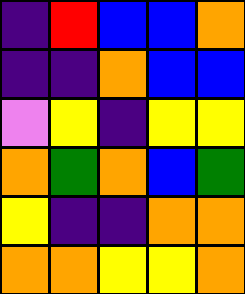[["indigo", "red", "blue", "blue", "orange"], ["indigo", "indigo", "orange", "blue", "blue"], ["violet", "yellow", "indigo", "yellow", "yellow"], ["orange", "green", "orange", "blue", "green"], ["yellow", "indigo", "indigo", "orange", "orange"], ["orange", "orange", "yellow", "yellow", "orange"]]